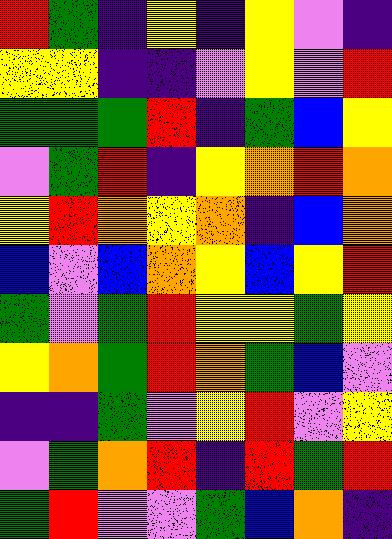[["red", "green", "indigo", "yellow", "indigo", "yellow", "violet", "indigo"], ["yellow", "yellow", "indigo", "indigo", "violet", "yellow", "violet", "red"], ["green", "green", "green", "red", "indigo", "green", "blue", "yellow"], ["violet", "green", "red", "indigo", "yellow", "orange", "red", "orange"], ["yellow", "red", "orange", "yellow", "orange", "indigo", "blue", "orange"], ["blue", "violet", "blue", "orange", "yellow", "blue", "yellow", "red"], ["green", "violet", "green", "red", "yellow", "yellow", "green", "yellow"], ["yellow", "orange", "green", "red", "orange", "green", "blue", "violet"], ["indigo", "indigo", "green", "violet", "yellow", "red", "violet", "yellow"], ["violet", "green", "orange", "red", "indigo", "red", "green", "red"], ["green", "red", "violet", "violet", "green", "blue", "orange", "indigo"]]